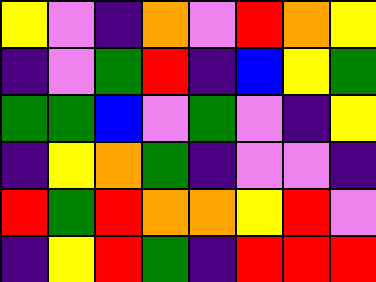[["yellow", "violet", "indigo", "orange", "violet", "red", "orange", "yellow"], ["indigo", "violet", "green", "red", "indigo", "blue", "yellow", "green"], ["green", "green", "blue", "violet", "green", "violet", "indigo", "yellow"], ["indigo", "yellow", "orange", "green", "indigo", "violet", "violet", "indigo"], ["red", "green", "red", "orange", "orange", "yellow", "red", "violet"], ["indigo", "yellow", "red", "green", "indigo", "red", "red", "red"]]